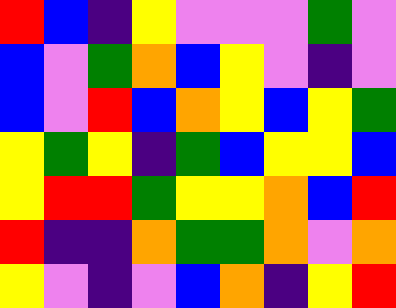[["red", "blue", "indigo", "yellow", "violet", "violet", "violet", "green", "violet"], ["blue", "violet", "green", "orange", "blue", "yellow", "violet", "indigo", "violet"], ["blue", "violet", "red", "blue", "orange", "yellow", "blue", "yellow", "green"], ["yellow", "green", "yellow", "indigo", "green", "blue", "yellow", "yellow", "blue"], ["yellow", "red", "red", "green", "yellow", "yellow", "orange", "blue", "red"], ["red", "indigo", "indigo", "orange", "green", "green", "orange", "violet", "orange"], ["yellow", "violet", "indigo", "violet", "blue", "orange", "indigo", "yellow", "red"]]